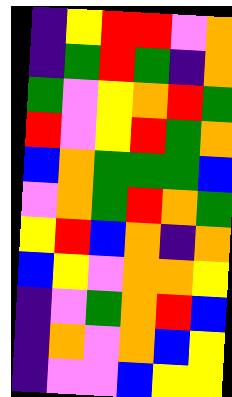[["indigo", "yellow", "red", "red", "violet", "orange"], ["indigo", "green", "red", "green", "indigo", "orange"], ["green", "violet", "yellow", "orange", "red", "green"], ["red", "violet", "yellow", "red", "green", "orange"], ["blue", "orange", "green", "green", "green", "blue"], ["violet", "orange", "green", "red", "orange", "green"], ["yellow", "red", "blue", "orange", "indigo", "orange"], ["blue", "yellow", "violet", "orange", "orange", "yellow"], ["indigo", "violet", "green", "orange", "red", "blue"], ["indigo", "orange", "violet", "orange", "blue", "yellow"], ["indigo", "violet", "violet", "blue", "yellow", "yellow"]]